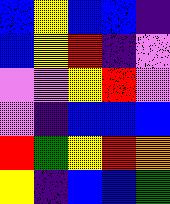[["blue", "yellow", "blue", "blue", "indigo"], ["blue", "yellow", "red", "indigo", "violet"], ["violet", "violet", "yellow", "red", "violet"], ["violet", "indigo", "blue", "blue", "blue"], ["red", "green", "yellow", "red", "orange"], ["yellow", "indigo", "blue", "blue", "green"]]